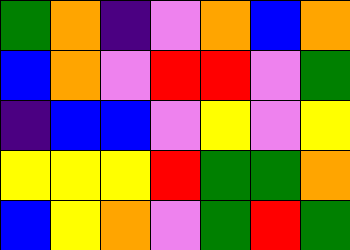[["green", "orange", "indigo", "violet", "orange", "blue", "orange"], ["blue", "orange", "violet", "red", "red", "violet", "green"], ["indigo", "blue", "blue", "violet", "yellow", "violet", "yellow"], ["yellow", "yellow", "yellow", "red", "green", "green", "orange"], ["blue", "yellow", "orange", "violet", "green", "red", "green"]]